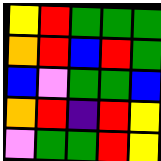[["yellow", "red", "green", "green", "green"], ["orange", "red", "blue", "red", "green"], ["blue", "violet", "green", "green", "blue"], ["orange", "red", "indigo", "red", "yellow"], ["violet", "green", "green", "red", "yellow"]]